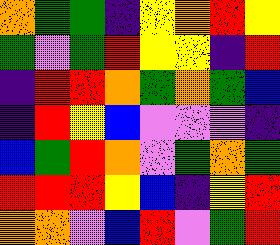[["orange", "green", "green", "indigo", "yellow", "orange", "red", "yellow"], ["green", "violet", "green", "red", "yellow", "yellow", "indigo", "red"], ["indigo", "red", "red", "orange", "green", "orange", "green", "blue"], ["indigo", "red", "yellow", "blue", "violet", "violet", "violet", "indigo"], ["blue", "green", "red", "orange", "violet", "green", "orange", "green"], ["red", "red", "red", "yellow", "blue", "indigo", "yellow", "red"], ["orange", "orange", "violet", "blue", "red", "violet", "green", "red"]]